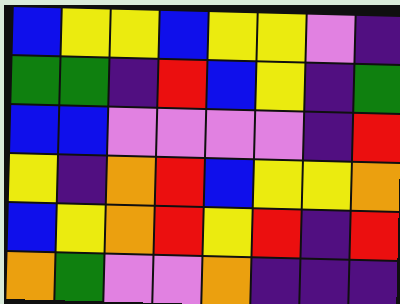[["blue", "yellow", "yellow", "blue", "yellow", "yellow", "violet", "indigo"], ["green", "green", "indigo", "red", "blue", "yellow", "indigo", "green"], ["blue", "blue", "violet", "violet", "violet", "violet", "indigo", "red"], ["yellow", "indigo", "orange", "red", "blue", "yellow", "yellow", "orange"], ["blue", "yellow", "orange", "red", "yellow", "red", "indigo", "red"], ["orange", "green", "violet", "violet", "orange", "indigo", "indigo", "indigo"]]